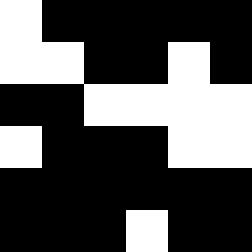[["white", "black", "black", "black", "black", "black"], ["white", "white", "black", "black", "white", "black"], ["black", "black", "white", "white", "white", "white"], ["white", "black", "black", "black", "white", "white"], ["black", "black", "black", "black", "black", "black"], ["black", "black", "black", "white", "black", "black"]]